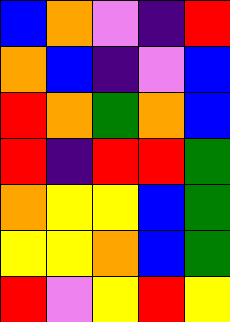[["blue", "orange", "violet", "indigo", "red"], ["orange", "blue", "indigo", "violet", "blue"], ["red", "orange", "green", "orange", "blue"], ["red", "indigo", "red", "red", "green"], ["orange", "yellow", "yellow", "blue", "green"], ["yellow", "yellow", "orange", "blue", "green"], ["red", "violet", "yellow", "red", "yellow"]]